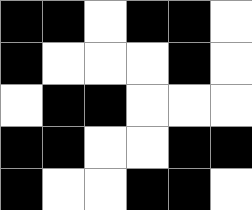[["black", "black", "white", "black", "black", "white"], ["black", "white", "white", "white", "black", "white"], ["white", "black", "black", "white", "white", "white"], ["black", "black", "white", "white", "black", "black"], ["black", "white", "white", "black", "black", "white"]]